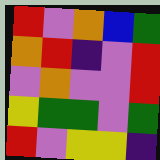[["red", "violet", "orange", "blue", "green"], ["orange", "red", "indigo", "violet", "red"], ["violet", "orange", "violet", "violet", "red"], ["yellow", "green", "green", "violet", "green"], ["red", "violet", "yellow", "yellow", "indigo"]]